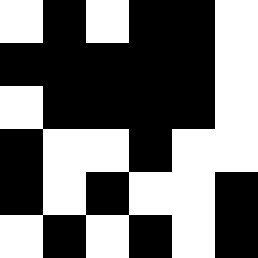[["white", "black", "white", "black", "black", "white"], ["black", "black", "black", "black", "black", "white"], ["white", "black", "black", "black", "black", "white"], ["black", "white", "white", "black", "white", "white"], ["black", "white", "black", "white", "white", "black"], ["white", "black", "white", "black", "white", "black"]]